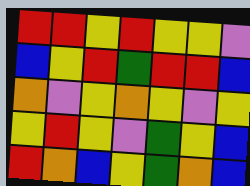[["red", "red", "yellow", "red", "yellow", "yellow", "violet"], ["blue", "yellow", "red", "green", "red", "red", "blue"], ["orange", "violet", "yellow", "orange", "yellow", "violet", "yellow"], ["yellow", "red", "yellow", "violet", "green", "yellow", "blue"], ["red", "orange", "blue", "yellow", "green", "orange", "blue"]]